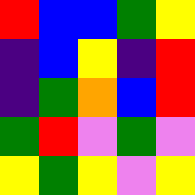[["red", "blue", "blue", "green", "yellow"], ["indigo", "blue", "yellow", "indigo", "red"], ["indigo", "green", "orange", "blue", "red"], ["green", "red", "violet", "green", "violet"], ["yellow", "green", "yellow", "violet", "yellow"]]